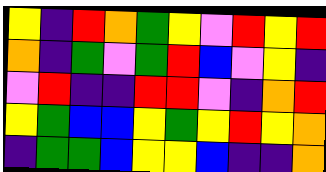[["yellow", "indigo", "red", "orange", "green", "yellow", "violet", "red", "yellow", "red"], ["orange", "indigo", "green", "violet", "green", "red", "blue", "violet", "yellow", "indigo"], ["violet", "red", "indigo", "indigo", "red", "red", "violet", "indigo", "orange", "red"], ["yellow", "green", "blue", "blue", "yellow", "green", "yellow", "red", "yellow", "orange"], ["indigo", "green", "green", "blue", "yellow", "yellow", "blue", "indigo", "indigo", "orange"]]